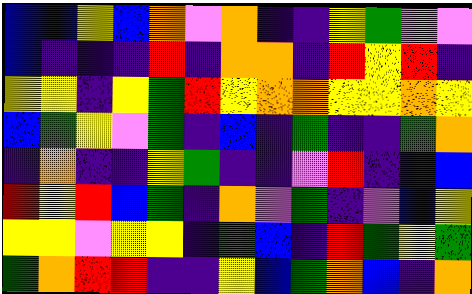[["blue", "blue", "yellow", "blue", "orange", "violet", "orange", "indigo", "indigo", "yellow", "green", "violet", "violet"], ["blue", "indigo", "indigo", "indigo", "red", "indigo", "orange", "orange", "indigo", "red", "yellow", "red", "indigo"], ["yellow", "yellow", "indigo", "yellow", "green", "red", "yellow", "orange", "orange", "yellow", "yellow", "orange", "yellow"], ["blue", "green", "yellow", "violet", "green", "indigo", "blue", "indigo", "green", "indigo", "indigo", "green", "orange"], ["indigo", "orange", "indigo", "indigo", "yellow", "green", "indigo", "indigo", "violet", "red", "indigo", "indigo", "blue"], ["red", "yellow", "red", "blue", "green", "indigo", "orange", "violet", "green", "indigo", "violet", "blue", "yellow"], ["yellow", "yellow", "violet", "yellow", "yellow", "indigo", "green", "blue", "indigo", "red", "green", "yellow", "green"], ["green", "orange", "red", "red", "indigo", "indigo", "yellow", "blue", "green", "orange", "blue", "indigo", "orange"]]